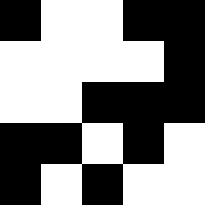[["black", "white", "white", "black", "black"], ["white", "white", "white", "white", "black"], ["white", "white", "black", "black", "black"], ["black", "black", "white", "black", "white"], ["black", "white", "black", "white", "white"]]